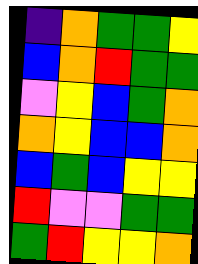[["indigo", "orange", "green", "green", "yellow"], ["blue", "orange", "red", "green", "green"], ["violet", "yellow", "blue", "green", "orange"], ["orange", "yellow", "blue", "blue", "orange"], ["blue", "green", "blue", "yellow", "yellow"], ["red", "violet", "violet", "green", "green"], ["green", "red", "yellow", "yellow", "orange"]]